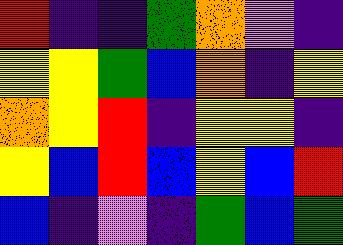[["red", "indigo", "indigo", "green", "orange", "violet", "indigo"], ["yellow", "yellow", "green", "blue", "orange", "indigo", "yellow"], ["orange", "yellow", "red", "indigo", "yellow", "yellow", "indigo"], ["yellow", "blue", "red", "blue", "yellow", "blue", "red"], ["blue", "indigo", "violet", "indigo", "green", "blue", "green"]]